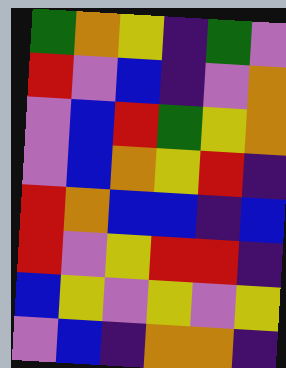[["green", "orange", "yellow", "indigo", "green", "violet"], ["red", "violet", "blue", "indigo", "violet", "orange"], ["violet", "blue", "red", "green", "yellow", "orange"], ["violet", "blue", "orange", "yellow", "red", "indigo"], ["red", "orange", "blue", "blue", "indigo", "blue"], ["red", "violet", "yellow", "red", "red", "indigo"], ["blue", "yellow", "violet", "yellow", "violet", "yellow"], ["violet", "blue", "indigo", "orange", "orange", "indigo"]]